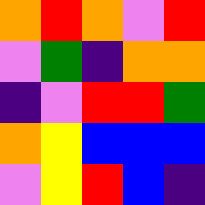[["orange", "red", "orange", "violet", "red"], ["violet", "green", "indigo", "orange", "orange"], ["indigo", "violet", "red", "red", "green"], ["orange", "yellow", "blue", "blue", "blue"], ["violet", "yellow", "red", "blue", "indigo"]]